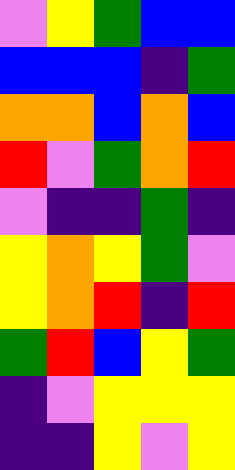[["violet", "yellow", "green", "blue", "blue"], ["blue", "blue", "blue", "indigo", "green"], ["orange", "orange", "blue", "orange", "blue"], ["red", "violet", "green", "orange", "red"], ["violet", "indigo", "indigo", "green", "indigo"], ["yellow", "orange", "yellow", "green", "violet"], ["yellow", "orange", "red", "indigo", "red"], ["green", "red", "blue", "yellow", "green"], ["indigo", "violet", "yellow", "yellow", "yellow"], ["indigo", "indigo", "yellow", "violet", "yellow"]]